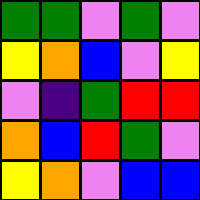[["green", "green", "violet", "green", "violet"], ["yellow", "orange", "blue", "violet", "yellow"], ["violet", "indigo", "green", "red", "red"], ["orange", "blue", "red", "green", "violet"], ["yellow", "orange", "violet", "blue", "blue"]]